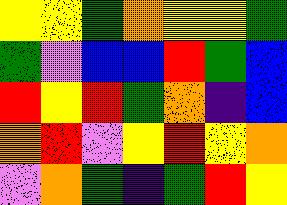[["yellow", "yellow", "green", "orange", "yellow", "yellow", "green"], ["green", "violet", "blue", "blue", "red", "green", "blue"], ["red", "yellow", "red", "green", "orange", "indigo", "blue"], ["orange", "red", "violet", "yellow", "red", "yellow", "orange"], ["violet", "orange", "green", "indigo", "green", "red", "yellow"]]